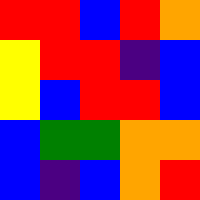[["red", "red", "blue", "red", "orange"], ["yellow", "red", "red", "indigo", "blue"], ["yellow", "blue", "red", "red", "blue"], ["blue", "green", "green", "orange", "orange"], ["blue", "indigo", "blue", "orange", "red"]]